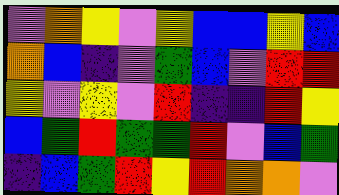[["violet", "orange", "yellow", "violet", "yellow", "blue", "blue", "yellow", "blue"], ["orange", "blue", "indigo", "violet", "green", "blue", "violet", "red", "red"], ["yellow", "violet", "yellow", "violet", "red", "indigo", "indigo", "red", "yellow"], ["blue", "green", "red", "green", "green", "red", "violet", "blue", "green"], ["indigo", "blue", "green", "red", "yellow", "red", "orange", "orange", "violet"]]